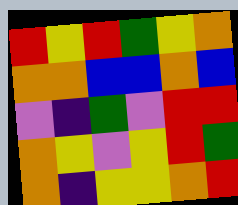[["red", "yellow", "red", "green", "yellow", "orange"], ["orange", "orange", "blue", "blue", "orange", "blue"], ["violet", "indigo", "green", "violet", "red", "red"], ["orange", "yellow", "violet", "yellow", "red", "green"], ["orange", "indigo", "yellow", "yellow", "orange", "red"]]